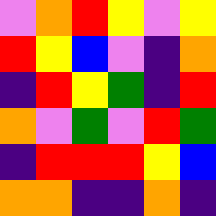[["violet", "orange", "red", "yellow", "violet", "yellow"], ["red", "yellow", "blue", "violet", "indigo", "orange"], ["indigo", "red", "yellow", "green", "indigo", "red"], ["orange", "violet", "green", "violet", "red", "green"], ["indigo", "red", "red", "red", "yellow", "blue"], ["orange", "orange", "indigo", "indigo", "orange", "indigo"]]